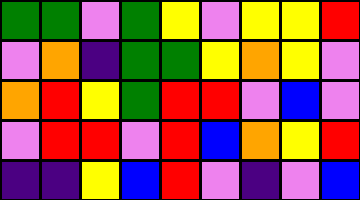[["green", "green", "violet", "green", "yellow", "violet", "yellow", "yellow", "red"], ["violet", "orange", "indigo", "green", "green", "yellow", "orange", "yellow", "violet"], ["orange", "red", "yellow", "green", "red", "red", "violet", "blue", "violet"], ["violet", "red", "red", "violet", "red", "blue", "orange", "yellow", "red"], ["indigo", "indigo", "yellow", "blue", "red", "violet", "indigo", "violet", "blue"]]